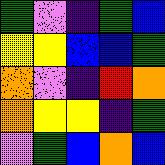[["green", "violet", "indigo", "green", "blue"], ["yellow", "yellow", "blue", "blue", "green"], ["orange", "violet", "indigo", "red", "orange"], ["orange", "yellow", "yellow", "indigo", "green"], ["violet", "green", "blue", "orange", "blue"]]